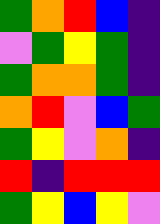[["green", "orange", "red", "blue", "indigo"], ["violet", "green", "yellow", "green", "indigo"], ["green", "orange", "orange", "green", "indigo"], ["orange", "red", "violet", "blue", "green"], ["green", "yellow", "violet", "orange", "indigo"], ["red", "indigo", "red", "red", "red"], ["green", "yellow", "blue", "yellow", "violet"]]